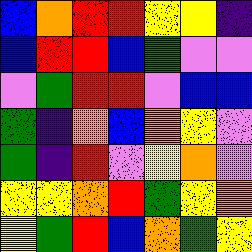[["blue", "orange", "red", "red", "yellow", "yellow", "indigo"], ["blue", "red", "red", "blue", "green", "violet", "violet"], ["violet", "green", "red", "red", "violet", "blue", "blue"], ["green", "indigo", "orange", "blue", "orange", "yellow", "violet"], ["green", "indigo", "red", "violet", "yellow", "orange", "violet"], ["yellow", "yellow", "orange", "red", "green", "yellow", "orange"], ["yellow", "green", "red", "blue", "orange", "green", "yellow"]]